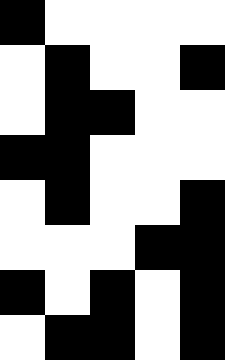[["black", "white", "white", "white", "white"], ["white", "black", "white", "white", "black"], ["white", "black", "black", "white", "white"], ["black", "black", "white", "white", "white"], ["white", "black", "white", "white", "black"], ["white", "white", "white", "black", "black"], ["black", "white", "black", "white", "black"], ["white", "black", "black", "white", "black"]]